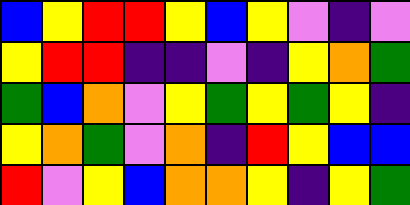[["blue", "yellow", "red", "red", "yellow", "blue", "yellow", "violet", "indigo", "violet"], ["yellow", "red", "red", "indigo", "indigo", "violet", "indigo", "yellow", "orange", "green"], ["green", "blue", "orange", "violet", "yellow", "green", "yellow", "green", "yellow", "indigo"], ["yellow", "orange", "green", "violet", "orange", "indigo", "red", "yellow", "blue", "blue"], ["red", "violet", "yellow", "blue", "orange", "orange", "yellow", "indigo", "yellow", "green"]]